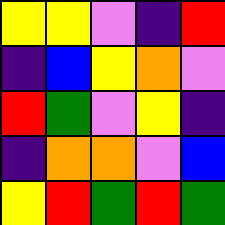[["yellow", "yellow", "violet", "indigo", "red"], ["indigo", "blue", "yellow", "orange", "violet"], ["red", "green", "violet", "yellow", "indigo"], ["indigo", "orange", "orange", "violet", "blue"], ["yellow", "red", "green", "red", "green"]]